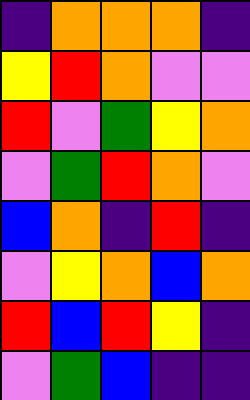[["indigo", "orange", "orange", "orange", "indigo"], ["yellow", "red", "orange", "violet", "violet"], ["red", "violet", "green", "yellow", "orange"], ["violet", "green", "red", "orange", "violet"], ["blue", "orange", "indigo", "red", "indigo"], ["violet", "yellow", "orange", "blue", "orange"], ["red", "blue", "red", "yellow", "indigo"], ["violet", "green", "blue", "indigo", "indigo"]]